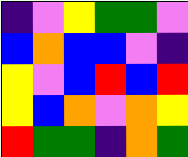[["indigo", "violet", "yellow", "green", "green", "violet"], ["blue", "orange", "blue", "blue", "violet", "indigo"], ["yellow", "violet", "blue", "red", "blue", "red"], ["yellow", "blue", "orange", "violet", "orange", "yellow"], ["red", "green", "green", "indigo", "orange", "green"]]